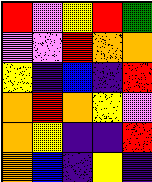[["red", "violet", "yellow", "red", "green"], ["violet", "violet", "red", "orange", "orange"], ["yellow", "indigo", "blue", "indigo", "red"], ["orange", "red", "orange", "yellow", "violet"], ["orange", "yellow", "indigo", "indigo", "red"], ["orange", "blue", "indigo", "yellow", "indigo"]]